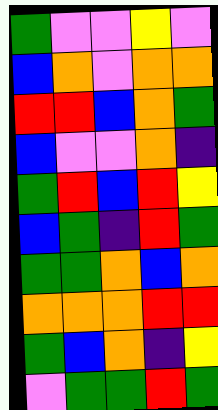[["green", "violet", "violet", "yellow", "violet"], ["blue", "orange", "violet", "orange", "orange"], ["red", "red", "blue", "orange", "green"], ["blue", "violet", "violet", "orange", "indigo"], ["green", "red", "blue", "red", "yellow"], ["blue", "green", "indigo", "red", "green"], ["green", "green", "orange", "blue", "orange"], ["orange", "orange", "orange", "red", "red"], ["green", "blue", "orange", "indigo", "yellow"], ["violet", "green", "green", "red", "green"]]